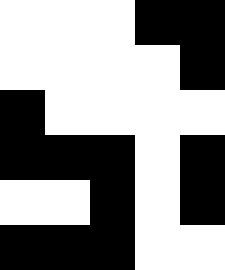[["white", "white", "white", "black", "black"], ["white", "white", "white", "white", "black"], ["black", "white", "white", "white", "white"], ["black", "black", "black", "white", "black"], ["white", "white", "black", "white", "black"], ["black", "black", "black", "white", "white"]]